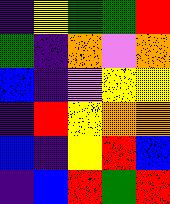[["indigo", "yellow", "green", "green", "red"], ["green", "indigo", "orange", "violet", "orange"], ["blue", "indigo", "violet", "yellow", "yellow"], ["indigo", "red", "yellow", "orange", "orange"], ["blue", "indigo", "yellow", "red", "blue"], ["indigo", "blue", "red", "green", "red"]]